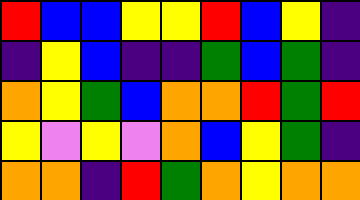[["red", "blue", "blue", "yellow", "yellow", "red", "blue", "yellow", "indigo"], ["indigo", "yellow", "blue", "indigo", "indigo", "green", "blue", "green", "indigo"], ["orange", "yellow", "green", "blue", "orange", "orange", "red", "green", "red"], ["yellow", "violet", "yellow", "violet", "orange", "blue", "yellow", "green", "indigo"], ["orange", "orange", "indigo", "red", "green", "orange", "yellow", "orange", "orange"]]